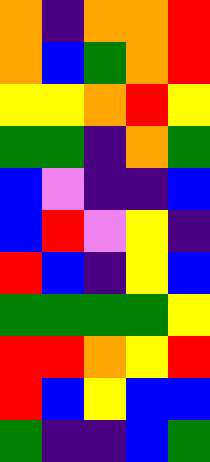[["orange", "indigo", "orange", "orange", "red"], ["orange", "blue", "green", "orange", "red"], ["yellow", "yellow", "orange", "red", "yellow"], ["green", "green", "indigo", "orange", "green"], ["blue", "violet", "indigo", "indigo", "blue"], ["blue", "red", "violet", "yellow", "indigo"], ["red", "blue", "indigo", "yellow", "blue"], ["green", "green", "green", "green", "yellow"], ["red", "red", "orange", "yellow", "red"], ["red", "blue", "yellow", "blue", "blue"], ["green", "indigo", "indigo", "blue", "green"]]